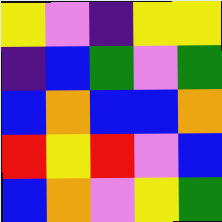[["yellow", "violet", "indigo", "yellow", "yellow"], ["indigo", "blue", "green", "violet", "green"], ["blue", "orange", "blue", "blue", "orange"], ["red", "yellow", "red", "violet", "blue"], ["blue", "orange", "violet", "yellow", "green"]]